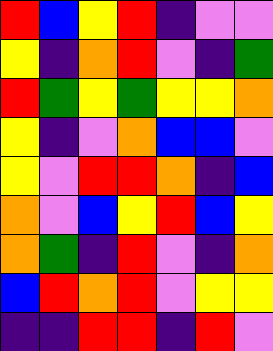[["red", "blue", "yellow", "red", "indigo", "violet", "violet"], ["yellow", "indigo", "orange", "red", "violet", "indigo", "green"], ["red", "green", "yellow", "green", "yellow", "yellow", "orange"], ["yellow", "indigo", "violet", "orange", "blue", "blue", "violet"], ["yellow", "violet", "red", "red", "orange", "indigo", "blue"], ["orange", "violet", "blue", "yellow", "red", "blue", "yellow"], ["orange", "green", "indigo", "red", "violet", "indigo", "orange"], ["blue", "red", "orange", "red", "violet", "yellow", "yellow"], ["indigo", "indigo", "red", "red", "indigo", "red", "violet"]]